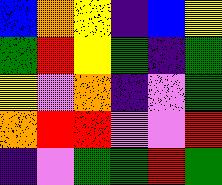[["blue", "orange", "yellow", "indigo", "blue", "yellow"], ["green", "red", "yellow", "green", "indigo", "green"], ["yellow", "violet", "orange", "indigo", "violet", "green"], ["orange", "red", "red", "violet", "violet", "red"], ["indigo", "violet", "green", "green", "red", "green"]]